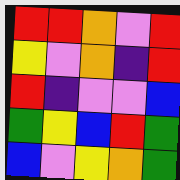[["red", "red", "orange", "violet", "red"], ["yellow", "violet", "orange", "indigo", "red"], ["red", "indigo", "violet", "violet", "blue"], ["green", "yellow", "blue", "red", "green"], ["blue", "violet", "yellow", "orange", "green"]]